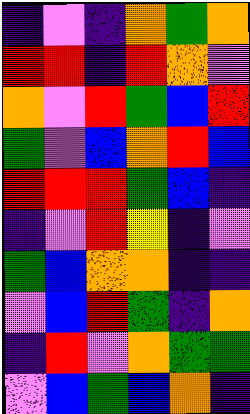[["indigo", "violet", "indigo", "orange", "green", "orange"], ["red", "red", "indigo", "red", "orange", "violet"], ["orange", "violet", "red", "green", "blue", "red"], ["green", "violet", "blue", "orange", "red", "blue"], ["red", "red", "red", "green", "blue", "indigo"], ["indigo", "violet", "red", "yellow", "indigo", "violet"], ["green", "blue", "orange", "orange", "indigo", "indigo"], ["violet", "blue", "red", "green", "indigo", "orange"], ["indigo", "red", "violet", "orange", "green", "green"], ["violet", "blue", "green", "blue", "orange", "indigo"]]